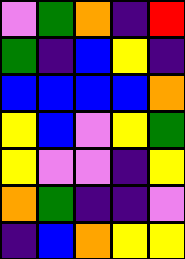[["violet", "green", "orange", "indigo", "red"], ["green", "indigo", "blue", "yellow", "indigo"], ["blue", "blue", "blue", "blue", "orange"], ["yellow", "blue", "violet", "yellow", "green"], ["yellow", "violet", "violet", "indigo", "yellow"], ["orange", "green", "indigo", "indigo", "violet"], ["indigo", "blue", "orange", "yellow", "yellow"]]